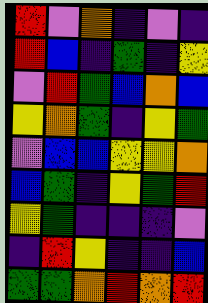[["red", "violet", "orange", "indigo", "violet", "indigo"], ["red", "blue", "indigo", "green", "indigo", "yellow"], ["violet", "red", "green", "blue", "orange", "blue"], ["yellow", "orange", "green", "indigo", "yellow", "green"], ["violet", "blue", "blue", "yellow", "yellow", "orange"], ["blue", "green", "indigo", "yellow", "green", "red"], ["yellow", "green", "indigo", "indigo", "indigo", "violet"], ["indigo", "red", "yellow", "indigo", "indigo", "blue"], ["green", "green", "orange", "red", "orange", "red"]]